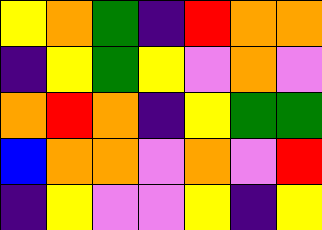[["yellow", "orange", "green", "indigo", "red", "orange", "orange"], ["indigo", "yellow", "green", "yellow", "violet", "orange", "violet"], ["orange", "red", "orange", "indigo", "yellow", "green", "green"], ["blue", "orange", "orange", "violet", "orange", "violet", "red"], ["indigo", "yellow", "violet", "violet", "yellow", "indigo", "yellow"]]